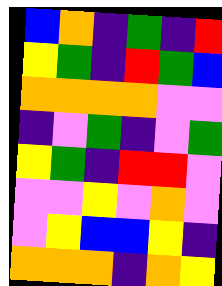[["blue", "orange", "indigo", "green", "indigo", "red"], ["yellow", "green", "indigo", "red", "green", "blue"], ["orange", "orange", "orange", "orange", "violet", "violet"], ["indigo", "violet", "green", "indigo", "violet", "green"], ["yellow", "green", "indigo", "red", "red", "violet"], ["violet", "violet", "yellow", "violet", "orange", "violet"], ["violet", "yellow", "blue", "blue", "yellow", "indigo"], ["orange", "orange", "orange", "indigo", "orange", "yellow"]]